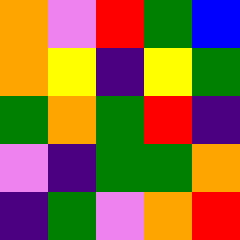[["orange", "violet", "red", "green", "blue"], ["orange", "yellow", "indigo", "yellow", "green"], ["green", "orange", "green", "red", "indigo"], ["violet", "indigo", "green", "green", "orange"], ["indigo", "green", "violet", "orange", "red"]]